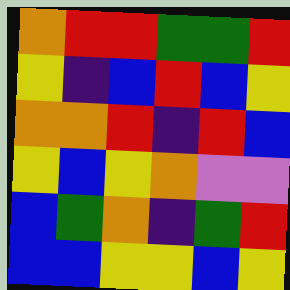[["orange", "red", "red", "green", "green", "red"], ["yellow", "indigo", "blue", "red", "blue", "yellow"], ["orange", "orange", "red", "indigo", "red", "blue"], ["yellow", "blue", "yellow", "orange", "violet", "violet"], ["blue", "green", "orange", "indigo", "green", "red"], ["blue", "blue", "yellow", "yellow", "blue", "yellow"]]